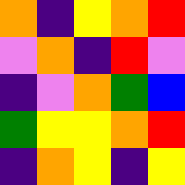[["orange", "indigo", "yellow", "orange", "red"], ["violet", "orange", "indigo", "red", "violet"], ["indigo", "violet", "orange", "green", "blue"], ["green", "yellow", "yellow", "orange", "red"], ["indigo", "orange", "yellow", "indigo", "yellow"]]